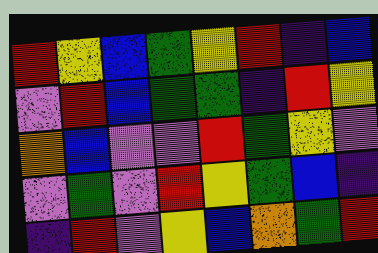[["red", "yellow", "blue", "green", "yellow", "red", "indigo", "blue"], ["violet", "red", "blue", "green", "green", "indigo", "red", "yellow"], ["orange", "blue", "violet", "violet", "red", "green", "yellow", "violet"], ["violet", "green", "violet", "red", "yellow", "green", "blue", "indigo"], ["indigo", "red", "violet", "yellow", "blue", "orange", "green", "red"]]